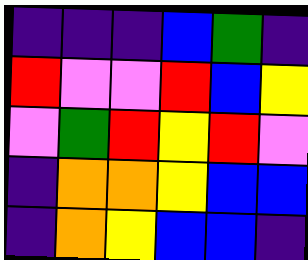[["indigo", "indigo", "indigo", "blue", "green", "indigo"], ["red", "violet", "violet", "red", "blue", "yellow"], ["violet", "green", "red", "yellow", "red", "violet"], ["indigo", "orange", "orange", "yellow", "blue", "blue"], ["indigo", "orange", "yellow", "blue", "blue", "indigo"]]